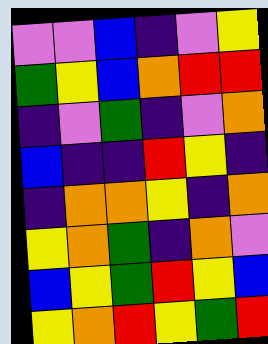[["violet", "violet", "blue", "indigo", "violet", "yellow"], ["green", "yellow", "blue", "orange", "red", "red"], ["indigo", "violet", "green", "indigo", "violet", "orange"], ["blue", "indigo", "indigo", "red", "yellow", "indigo"], ["indigo", "orange", "orange", "yellow", "indigo", "orange"], ["yellow", "orange", "green", "indigo", "orange", "violet"], ["blue", "yellow", "green", "red", "yellow", "blue"], ["yellow", "orange", "red", "yellow", "green", "red"]]